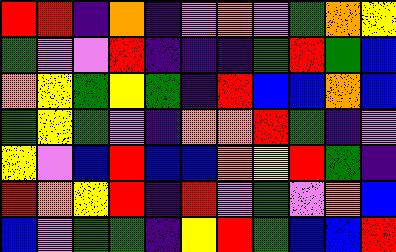[["red", "red", "indigo", "orange", "indigo", "violet", "orange", "violet", "green", "orange", "yellow"], ["green", "violet", "violet", "red", "indigo", "indigo", "indigo", "green", "red", "green", "blue"], ["orange", "yellow", "green", "yellow", "green", "indigo", "red", "blue", "blue", "orange", "blue"], ["green", "yellow", "green", "violet", "indigo", "orange", "orange", "red", "green", "indigo", "violet"], ["yellow", "violet", "blue", "red", "blue", "blue", "orange", "yellow", "red", "green", "indigo"], ["red", "orange", "yellow", "red", "indigo", "red", "violet", "green", "violet", "orange", "blue"], ["blue", "violet", "green", "green", "indigo", "yellow", "red", "green", "blue", "blue", "red"]]